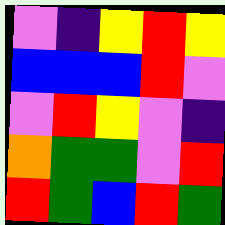[["violet", "indigo", "yellow", "red", "yellow"], ["blue", "blue", "blue", "red", "violet"], ["violet", "red", "yellow", "violet", "indigo"], ["orange", "green", "green", "violet", "red"], ["red", "green", "blue", "red", "green"]]